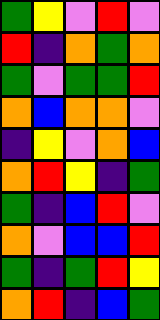[["green", "yellow", "violet", "red", "violet"], ["red", "indigo", "orange", "green", "orange"], ["green", "violet", "green", "green", "red"], ["orange", "blue", "orange", "orange", "violet"], ["indigo", "yellow", "violet", "orange", "blue"], ["orange", "red", "yellow", "indigo", "green"], ["green", "indigo", "blue", "red", "violet"], ["orange", "violet", "blue", "blue", "red"], ["green", "indigo", "green", "red", "yellow"], ["orange", "red", "indigo", "blue", "green"]]